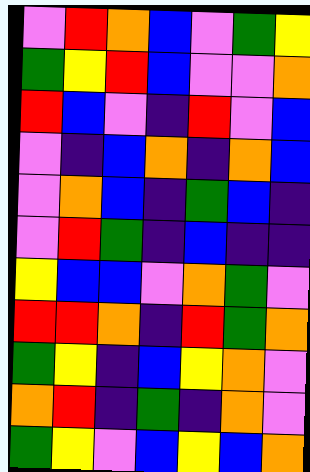[["violet", "red", "orange", "blue", "violet", "green", "yellow"], ["green", "yellow", "red", "blue", "violet", "violet", "orange"], ["red", "blue", "violet", "indigo", "red", "violet", "blue"], ["violet", "indigo", "blue", "orange", "indigo", "orange", "blue"], ["violet", "orange", "blue", "indigo", "green", "blue", "indigo"], ["violet", "red", "green", "indigo", "blue", "indigo", "indigo"], ["yellow", "blue", "blue", "violet", "orange", "green", "violet"], ["red", "red", "orange", "indigo", "red", "green", "orange"], ["green", "yellow", "indigo", "blue", "yellow", "orange", "violet"], ["orange", "red", "indigo", "green", "indigo", "orange", "violet"], ["green", "yellow", "violet", "blue", "yellow", "blue", "orange"]]